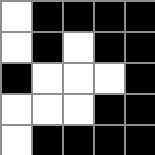[["white", "black", "black", "black", "black"], ["white", "black", "white", "black", "black"], ["black", "white", "white", "white", "black"], ["white", "white", "white", "black", "black"], ["white", "black", "black", "black", "black"]]